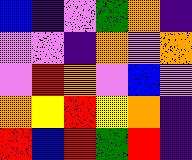[["blue", "indigo", "violet", "green", "orange", "indigo"], ["violet", "violet", "indigo", "orange", "violet", "orange"], ["violet", "red", "orange", "violet", "blue", "violet"], ["orange", "yellow", "red", "yellow", "orange", "indigo"], ["red", "blue", "red", "green", "red", "indigo"]]